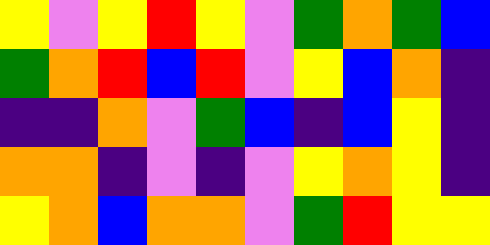[["yellow", "violet", "yellow", "red", "yellow", "violet", "green", "orange", "green", "blue"], ["green", "orange", "red", "blue", "red", "violet", "yellow", "blue", "orange", "indigo"], ["indigo", "indigo", "orange", "violet", "green", "blue", "indigo", "blue", "yellow", "indigo"], ["orange", "orange", "indigo", "violet", "indigo", "violet", "yellow", "orange", "yellow", "indigo"], ["yellow", "orange", "blue", "orange", "orange", "violet", "green", "red", "yellow", "yellow"]]